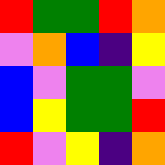[["red", "green", "green", "red", "orange"], ["violet", "orange", "blue", "indigo", "yellow"], ["blue", "violet", "green", "green", "violet"], ["blue", "yellow", "green", "green", "red"], ["red", "violet", "yellow", "indigo", "orange"]]